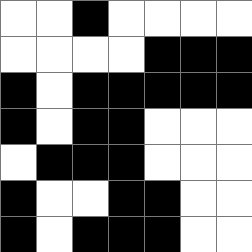[["white", "white", "black", "white", "white", "white", "white"], ["white", "white", "white", "white", "black", "black", "black"], ["black", "white", "black", "black", "black", "black", "black"], ["black", "white", "black", "black", "white", "white", "white"], ["white", "black", "black", "black", "white", "white", "white"], ["black", "white", "white", "black", "black", "white", "white"], ["black", "white", "black", "black", "black", "white", "white"]]